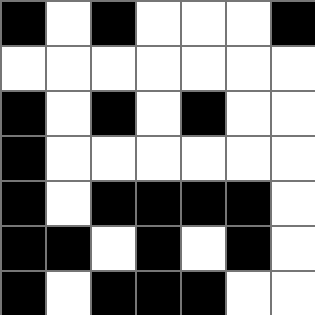[["black", "white", "black", "white", "white", "white", "black"], ["white", "white", "white", "white", "white", "white", "white"], ["black", "white", "black", "white", "black", "white", "white"], ["black", "white", "white", "white", "white", "white", "white"], ["black", "white", "black", "black", "black", "black", "white"], ["black", "black", "white", "black", "white", "black", "white"], ["black", "white", "black", "black", "black", "white", "white"]]